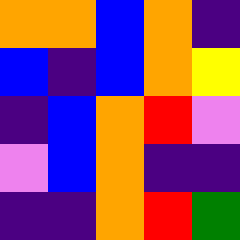[["orange", "orange", "blue", "orange", "indigo"], ["blue", "indigo", "blue", "orange", "yellow"], ["indigo", "blue", "orange", "red", "violet"], ["violet", "blue", "orange", "indigo", "indigo"], ["indigo", "indigo", "orange", "red", "green"]]